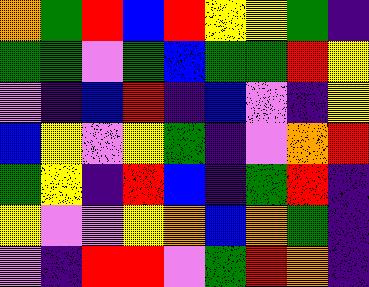[["orange", "green", "red", "blue", "red", "yellow", "yellow", "green", "indigo"], ["green", "green", "violet", "green", "blue", "green", "green", "red", "yellow"], ["violet", "indigo", "blue", "red", "indigo", "blue", "violet", "indigo", "yellow"], ["blue", "yellow", "violet", "yellow", "green", "indigo", "violet", "orange", "red"], ["green", "yellow", "indigo", "red", "blue", "indigo", "green", "red", "indigo"], ["yellow", "violet", "violet", "yellow", "orange", "blue", "orange", "green", "indigo"], ["violet", "indigo", "red", "red", "violet", "green", "red", "orange", "indigo"]]